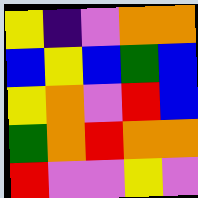[["yellow", "indigo", "violet", "orange", "orange"], ["blue", "yellow", "blue", "green", "blue"], ["yellow", "orange", "violet", "red", "blue"], ["green", "orange", "red", "orange", "orange"], ["red", "violet", "violet", "yellow", "violet"]]